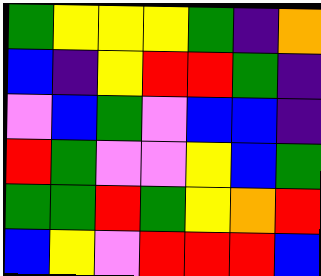[["green", "yellow", "yellow", "yellow", "green", "indigo", "orange"], ["blue", "indigo", "yellow", "red", "red", "green", "indigo"], ["violet", "blue", "green", "violet", "blue", "blue", "indigo"], ["red", "green", "violet", "violet", "yellow", "blue", "green"], ["green", "green", "red", "green", "yellow", "orange", "red"], ["blue", "yellow", "violet", "red", "red", "red", "blue"]]